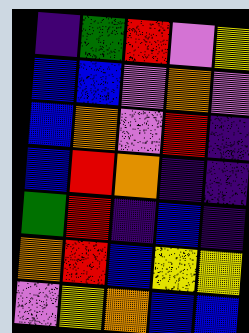[["indigo", "green", "red", "violet", "yellow"], ["blue", "blue", "violet", "orange", "violet"], ["blue", "orange", "violet", "red", "indigo"], ["blue", "red", "orange", "indigo", "indigo"], ["green", "red", "indigo", "blue", "indigo"], ["orange", "red", "blue", "yellow", "yellow"], ["violet", "yellow", "orange", "blue", "blue"]]